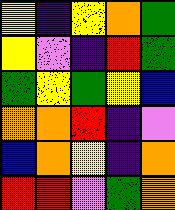[["yellow", "indigo", "yellow", "orange", "green"], ["yellow", "violet", "indigo", "red", "green"], ["green", "yellow", "green", "yellow", "blue"], ["orange", "orange", "red", "indigo", "violet"], ["blue", "orange", "yellow", "indigo", "orange"], ["red", "red", "violet", "green", "orange"]]